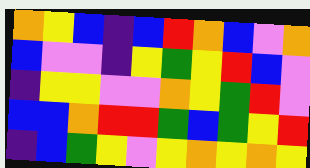[["orange", "yellow", "blue", "indigo", "blue", "red", "orange", "blue", "violet", "orange"], ["blue", "violet", "violet", "indigo", "yellow", "green", "yellow", "red", "blue", "violet"], ["indigo", "yellow", "yellow", "violet", "violet", "orange", "yellow", "green", "red", "violet"], ["blue", "blue", "orange", "red", "red", "green", "blue", "green", "yellow", "red"], ["indigo", "blue", "green", "yellow", "violet", "yellow", "orange", "yellow", "orange", "yellow"]]